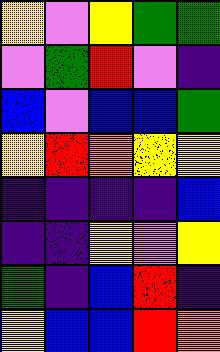[["yellow", "violet", "yellow", "green", "green"], ["violet", "green", "red", "violet", "indigo"], ["blue", "violet", "blue", "blue", "green"], ["yellow", "red", "orange", "yellow", "yellow"], ["indigo", "indigo", "indigo", "indigo", "blue"], ["indigo", "indigo", "yellow", "violet", "yellow"], ["green", "indigo", "blue", "red", "indigo"], ["yellow", "blue", "blue", "red", "orange"]]